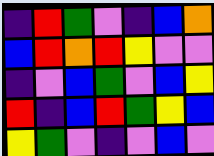[["indigo", "red", "green", "violet", "indigo", "blue", "orange"], ["blue", "red", "orange", "red", "yellow", "violet", "violet"], ["indigo", "violet", "blue", "green", "violet", "blue", "yellow"], ["red", "indigo", "blue", "red", "green", "yellow", "blue"], ["yellow", "green", "violet", "indigo", "violet", "blue", "violet"]]